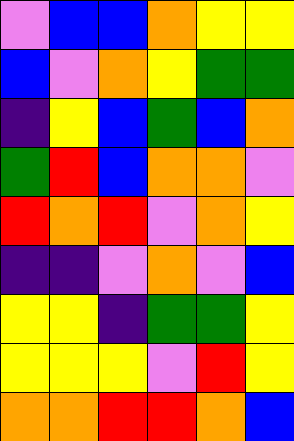[["violet", "blue", "blue", "orange", "yellow", "yellow"], ["blue", "violet", "orange", "yellow", "green", "green"], ["indigo", "yellow", "blue", "green", "blue", "orange"], ["green", "red", "blue", "orange", "orange", "violet"], ["red", "orange", "red", "violet", "orange", "yellow"], ["indigo", "indigo", "violet", "orange", "violet", "blue"], ["yellow", "yellow", "indigo", "green", "green", "yellow"], ["yellow", "yellow", "yellow", "violet", "red", "yellow"], ["orange", "orange", "red", "red", "orange", "blue"]]